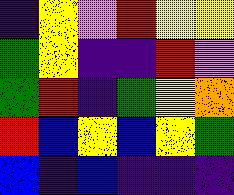[["indigo", "yellow", "violet", "red", "yellow", "yellow"], ["green", "yellow", "indigo", "indigo", "red", "violet"], ["green", "red", "indigo", "green", "yellow", "orange"], ["red", "blue", "yellow", "blue", "yellow", "green"], ["blue", "indigo", "blue", "indigo", "indigo", "indigo"]]